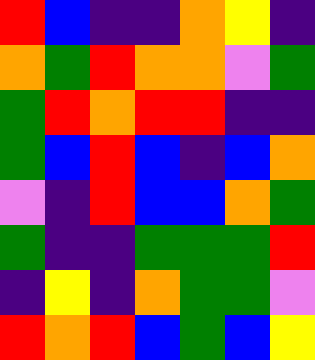[["red", "blue", "indigo", "indigo", "orange", "yellow", "indigo"], ["orange", "green", "red", "orange", "orange", "violet", "green"], ["green", "red", "orange", "red", "red", "indigo", "indigo"], ["green", "blue", "red", "blue", "indigo", "blue", "orange"], ["violet", "indigo", "red", "blue", "blue", "orange", "green"], ["green", "indigo", "indigo", "green", "green", "green", "red"], ["indigo", "yellow", "indigo", "orange", "green", "green", "violet"], ["red", "orange", "red", "blue", "green", "blue", "yellow"]]